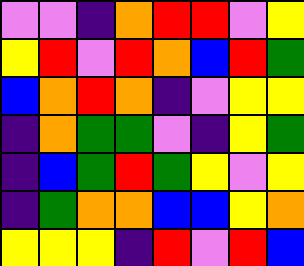[["violet", "violet", "indigo", "orange", "red", "red", "violet", "yellow"], ["yellow", "red", "violet", "red", "orange", "blue", "red", "green"], ["blue", "orange", "red", "orange", "indigo", "violet", "yellow", "yellow"], ["indigo", "orange", "green", "green", "violet", "indigo", "yellow", "green"], ["indigo", "blue", "green", "red", "green", "yellow", "violet", "yellow"], ["indigo", "green", "orange", "orange", "blue", "blue", "yellow", "orange"], ["yellow", "yellow", "yellow", "indigo", "red", "violet", "red", "blue"]]